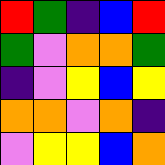[["red", "green", "indigo", "blue", "red"], ["green", "violet", "orange", "orange", "green"], ["indigo", "violet", "yellow", "blue", "yellow"], ["orange", "orange", "violet", "orange", "indigo"], ["violet", "yellow", "yellow", "blue", "orange"]]